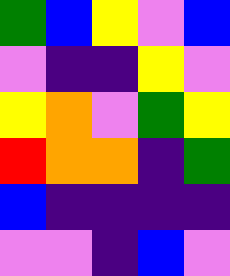[["green", "blue", "yellow", "violet", "blue"], ["violet", "indigo", "indigo", "yellow", "violet"], ["yellow", "orange", "violet", "green", "yellow"], ["red", "orange", "orange", "indigo", "green"], ["blue", "indigo", "indigo", "indigo", "indigo"], ["violet", "violet", "indigo", "blue", "violet"]]